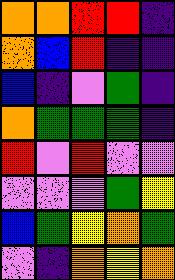[["orange", "orange", "red", "red", "indigo"], ["orange", "blue", "red", "indigo", "indigo"], ["blue", "indigo", "violet", "green", "indigo"], ["orange", "green", "green", "green", "indigo"], ["red", "violet", "red", "violet", "violet"], ["violet", "violet", "violet", "green", "yellow"], ["blue", "green", "yellow", "orange", "green"], ["violet", "indigo", "orange", "yellow", "orange"]]